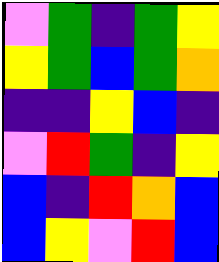[["violet", "green", "indigo", "green", "yellow"], ["yellow", "green", "blue", "green", "orange"], ["indigo", "indigo", "yellow", "blue", "indigo"], ["violet", "red", "green", "indigo", "yellow"], ["blue", "indigo", "red", "orange", "blue"], ["blue", "yellow", "violet", "red", "blue"]]